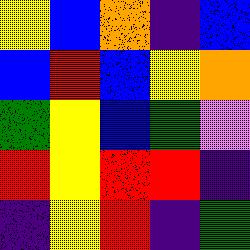[["yellow", "blue", "orange", "indigo", "blue"], ["blue", "red", "blue", "yellow", "orange"], ["green", "yellow", "blue", "green", "violet"], ["red", "yellow", "red", "red", "indigo"], ["indigo", "yellow", "red", "indigo", "green"]]